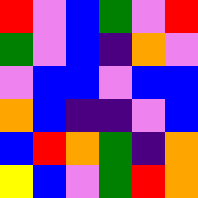[["red", "violet", "blue", "green", "violet", "red"], ["green", "violet", "blue", "indigo", "orange", "violet"], ["violet", "blue", "blue", "violet", "blue", "blue"], ["orange", "blue", "indigo", "indigo", "violet", "blue"], ["blue", "red", "orange", "green", "indigo", "orange"], ["yellow", "blue", "violet", "green", "red", "orange"]]